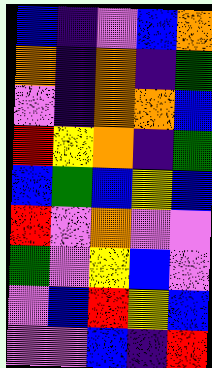[["blue", "indigo", "violet", "blue", "orange"], ["orange", "indigo", "orange", "indigo", "green"], ["violet", "indigo", "orange", "orange", "blue"], ["red", "yellow", "orange", "indigo", "green"], ["blue", "green", "blue", "yellow", "blue"], ["red", "violet", "orange", "violet", "violet"], ["green", "violet", "yellow", "blue", "violet"], ["violet", "blue", "red", "yellow", "blue"], ["violet", "violet", "blue", "indigo", "red"]]